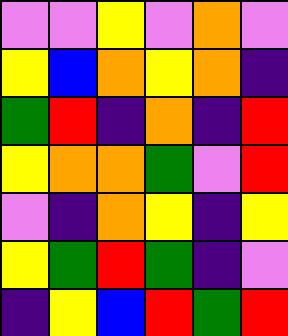[["violet", "violet", "yellow", "violet", "orange", "violet"], ["yellow", "blue", "orange", "yellow", "orange", "indigo"], ["green", "red", "indigo", "orange", "indigo", "red"], ["yellow", "orange", "orange", "green", "violet", "red"], ["violet", "indigo", "orange", "yellow", "indigo", "yellow"], ["yellow", "green", "red", "green", "indigo", "violet"], ["indigo", "yellow", "blue", "red", "green", "red"]]